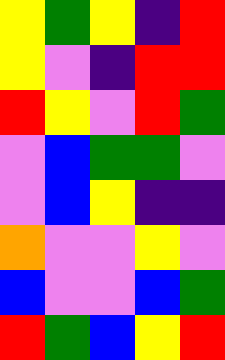[["yellow", "green", "yellow", "indigo", "red"], ["yellow", "violet", "indigo", "red", "red"], ["red", "yellow", "violet", "red", "green"], ["violet", "blue", "green", "green", "violet"], ["violet", "blue", "yellow", "indigo", "indigo"], ["orange", "violet", "violet", "yellow", "violet"], ["blue", "violet", "violet", "blue", "green"], ["red", "green", "blue", "yellow", "red"]]